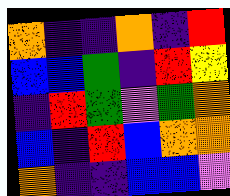[["orange", "indigo", "indigo", "orange", "indigo", "red"], ["blue", "blue", "green", "indigo", "red", "yellow"], ["indigo", "red", "green", "violet", "green", "orange"], ["blue", "indigo", "red", "blue", "orange", "orange"], ["orange", "indigo", "indigo", "blue", "blue", "violet"]]